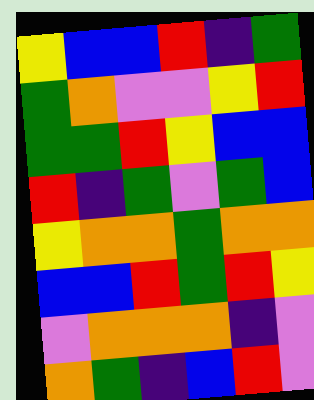[["yellow", "blue", "blue", "red", "indigo", "green"], ["green", "orange", "violet", "violet", "yellow", "red"], ["green", "green", "red", "yellow", "blue", "blue"], ["red", "indigo", "green", "violet", "green", "blue"], ["yellow", "orange", "orange", "green", "orange", "orange"], ["blue", "blue", "red", "green", "red", "yellow"], ["violet", "orange", "orange", "orange", "indigo", "violet"], ["orange", "green", "indigo", "blue", "red", "violet"]]